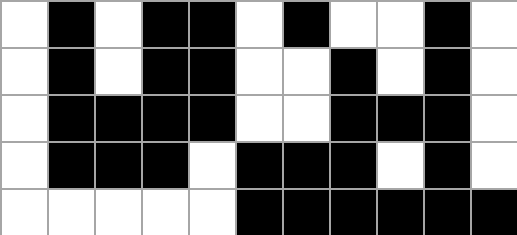[["white", "black", "white", "black", "black", "white", "black", "white", "white", "black", "white"], ["white", "black", "white", "black", "black", "white", "white", "black", "white", "black", "white"], ["white", "black", "black", "black", "black", "white", "white", "black", "black", "black", "white"], ["white", "black", "black", "black", "white", "black", "black", "black", "white", "black", "white"], ["white", "white", "white", "white", "white", "black", "black", "black", "black", "black", "black"]]